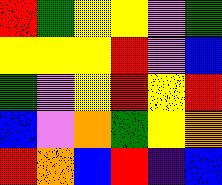[["red", "green", "yellow", "yellow", "violet", "green"], ["yellow", "yellow", "yellow", "red", "violet", "blue"], ["green", "violet", "yellow", "red", "yellow", "red"], ["blue", "violet", "orange", "green", "yellow", "orange"], ["red", "orange", "blue", "red", "indigo", "blue"]]